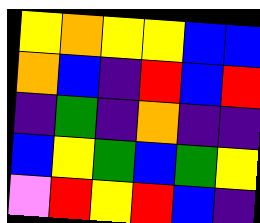[["yellow", "orange", "yellow", "yellow", "blue", "blue"], ["orange", "blue", "indigo", "red", "blue", "red"], ["indigo", "green", "indigo", "orange", "indigo", "indigo"], ["blue", "yellow", "green", "blue", "green", "yellow"], ["violet", "red", "yellow", "red", "blue", "indigo"]]